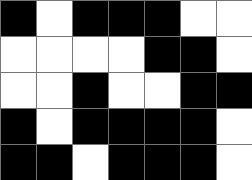[["black", "white", "black", "black", "black", "white", "white"], ["white", "white", "white", "white", "black", "black", "white"], ["white", "white", "black", "white", "white", "black", "black"], ["black", "white", "black", "black", "black", "black", "white"], ["black", "black", "white", "black", "black", "black", "white"]]